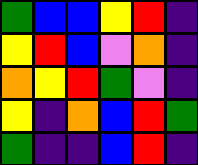[["green", "blue", "blue", "yellow", "red", "indigo"], ["yellow", "red", "blue", "violet", "orange", "indigo"], ["orange", "yellow", "red", "green", "violet", "indigo"], ["yellow", "indigo", "orange", "blue", "red", "green"], ["green", "indigo", "indigo", "blue", "red", "indigo"]]